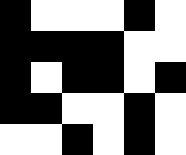[["black", "white", "white", "white", "black", "white"], ["black", "black", "black", "black", "white", "white"], ["black", "white", "black", "black", "white", "black"], ["black", "black", "white", "white", "black", "white"], ["white", "white", "black", "white", "black", "white"]]